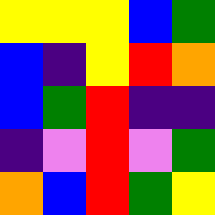[["yellow", "yellow", "yellow", "blue", "green"], ["blue", "indigo", "yellow", "red", "orange"], ["blue", "green", "red", "indigo", "indigo"], ["indigo", "violet", "red", "violet", "green"], ["orange", "blue", "red", "green", "yellow"]]